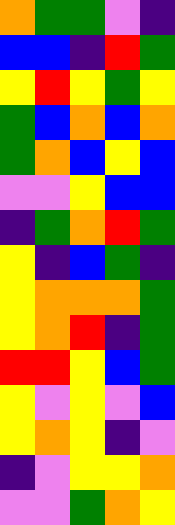[["orange", "green", "green", "violet", "indigo"], ["blue", "blue", "indigo", "red", "green"], ["yellow", "red", "yellow", "green", "yellow"], ["green", "blue", "orange", "blue", "orange"], ["green", "orange", "blue", "yellow", "blue"], ["violet", "violet", "yellow", "blue", "blue"], ["indigo", "green", "orange", "red", "green"], ["yellow", "indigo", "blue", "green", "indigo"], ["yellow", "orange", "orange", "orange", "green"], ["yellow", "orange", "red", "indigo", "green"], ["red", "red", "yellow", "blue", "green"], ["yellow", "violet", "yellow", "violet", "blue"], ["yellow", "orange", "yellow", "indigo", "violet"], ["indigo", "violet", "yellow", "yellow", "orange"], ["violet", "violet", "green", "orange", "yellow"]]